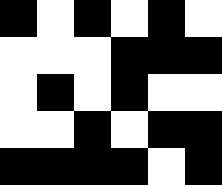[["black", "white", "black", "white", "black", "white"], ["white", "white", "white", "black", "black", "black"], ["white", "black", "white", "black", "white", "white"], ["white", "white", "black", "white", "black", "black"], ["black", "black", "black", "black", "white", "black"]]